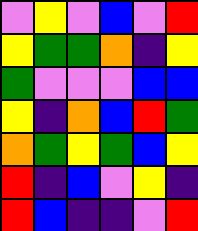[["violet", "yellow", "violet", "blue", "violet", "red"], ["yellow", "green", "green", "orange", "indigo", "yellow"], ["green", "violet", "violet", "violet", "blue", "blue"], ["yellow", "indigo", "orange", "blue", "red", "green"], ["orange", "green", "yellow", "green", "blue", "yellow"], ["red", "indigo", "blue", "violet", "yellow", "indigo"], ["red", "blue", "indigo", "indigo", "violet", "red"]]